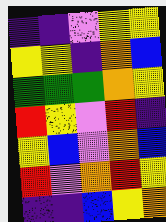[["indigo", "indigo", "violet", "yellow", "yellow"], ["yellow", "yellow", "indigo", "orange", "blue"], ["green", "green", "green", "orange", "yellow"], ["red", "yellow", "violet", "red", "indigo"], ["yellow", "blue", "violet", "orange", "blue"], ["red", "violet", "orange", "red", "yellow"], ["indigo", "indigo", "blue", "yellow", "orange"]]